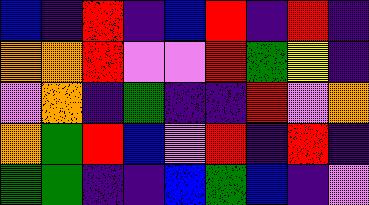[["blue", "indigo", "red", "indigo", "blue", "red", "indigo", "red", "indigo"], ["orange", "orange", "red", "violet", "violet", "red", "green", "yellow", "indigo"], ["violet", "orange", "indigo", "green", "indigo", "indigo", "red", "violet", "orange"], ["orange", "green", "red", "blue", "violet", "red", "indigo", "red", "indigo"], ["green", "green", "indigo", "indigo", "blue", "green", "blue", "indigo", "violet"]]